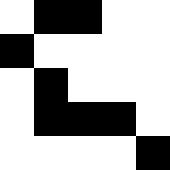[["white", "black", "black", "white", "white"], ["black", "white", "white", "white", "white"], ["white", "black", "white", "white", "white"], ["white", "black", "black", "black", "white"], ["white", "white", "white", "white", "black"]]